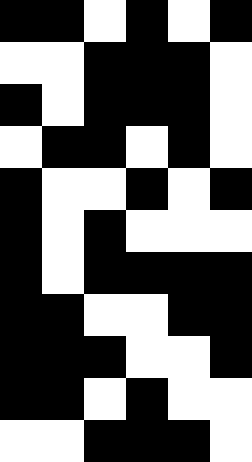[["black", "black", "white", "black", "white", "black"], ["white", "white", "black", "black", "black", "white"], ["black", "white", "black", "black", "black", "white"], ["white", "black", "black", "white", "black", "white"], ["black", "white", "white", "black", "white", "black"], ["black", "white", "black", "white", "white", "white"], ["black", "white", "black", "black", "black", "black"], ["black", "black", "white", "white", "black", "black"], ["black", "black", "black", "white", "white", "black"], ["black", "black", "white", "black", "white", "white"], ["white", "white", "black", "black", "black", "white"]]